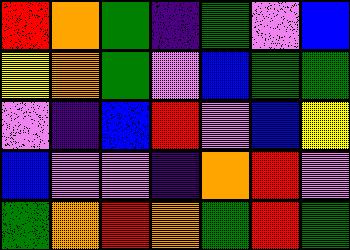[["red", "orange", "green", "indigo", "green", "violet", "blue"], ["yellow", "orange", "green", "violet", "blue", "green", "green"], ["violet", "indigo", "blue", "red", "violet", "blue", "yellow"], ["blue", "violet", "violet", "indigo", "orange", "red", "violet"], ["green", "orange", "red", "orange", "green", "red", "green"]]